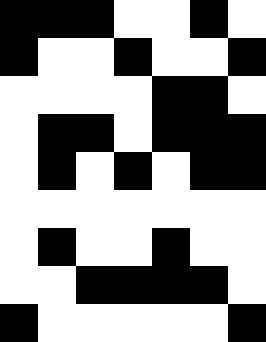[["black", "black", "black", "white", "white", "black", "white"], ["black", "white", "white", "black", "white", "white", "black"], ["white", "white", "white", "white", "black", "black", "white"], ["white", "black", "black", "white", "black", "black", "black"], ["white", "black", "white", "black", "white", "black", "black"], ["white", "white", "white", "white", "white", "white", "white"], ["white", "black", "white", "white", "black", "white", "white"], ["white", "white", "black", "black", "black", "black", "white"], ["black", "white", "white", "white", "white", "white", "black"]]